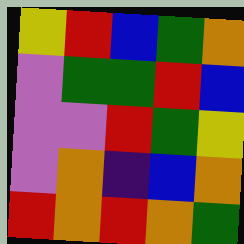[["yellow", "red", "blue", "green", "orange"], ["violet", "green", "green", "red", "blue"], ["violet", "violet", "red", "green", "yellow"], ["violet", "orange", "indigo", "blue", "orange"], ["red", "orange", "red", "orange", "green"]]